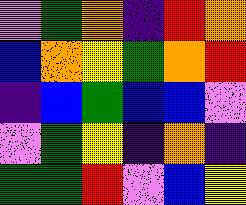[["violet", "green", "orange", "indigo", "red", "orange"], ["blue", "orange", "yellow", "green", "orange", "red"], ["indigo", "blue", "green", "blue", "blue", "violet"], ["violet", "green", "yellow", "indigo", "orange", "indigo"], ["green", "green", "red", "violet", "blue", "yellow"]]